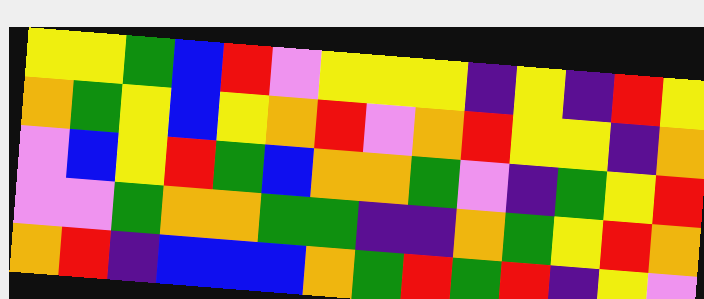[["yellow", "yellow", "green", "blue", "red", "violet", "yellow", "yellow", "yellow", "indigo", "yellow", "indigo", "red", "yellow"], ["orange", "green", "yellow", "blue", "yellow", "orange", "red", "violet", "orange", "red", "yellow", "yellow", "indigo", "orange"], ["violet", "blue", "yellow", "red", "green", "blue", "orange", "orange", "green", "violet", "indigo", "green", "yellow", "red"], ["violet", "violet", "green", "orange", "orange", "green", "green", "indigo", "indigo", "orange", "green", "yellow", "red", "orange"], ["orange", "red", "indigo", "blue", "blue", "blue", "orange", "green", "red", "green", "red", "indigo", "yellow", "violet"]]